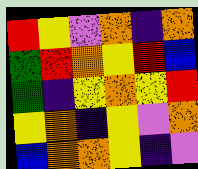[["red", "yellow", "violet", "orange", "indigo", "orange"], ["green", "red", "orange", "yellow", "red", "blue"], ["green", "indigo", "yellow", "orange", "yellow", "red"], ["yellow", "orange", "indigo", "yellow", "violet", "orange"], ["blue", "orange", "orange", "yellow", "indigo", "violet"]]